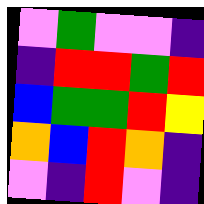[["violet", "green", "violet", "violet", "indigo"], ["indigo", "red", "red", "green", "red"], ["blue", "green", "green", "red", "yellow"], ["orange", "blue", "red", "orange", "indigo"], ["violet", "indigo", "red", "violet", "indigo"]]